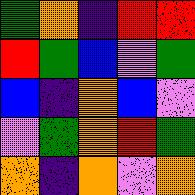[["green", "orange", "indigo", "red", "red"], ["red", "green", "blue", "violet", "green"], ["blue", "indigo", "orange", "blue", "violet"], ["violet", "green", "orange", "red", "green"], ["orange", "indigo", "orange", "violet", "orange"]]